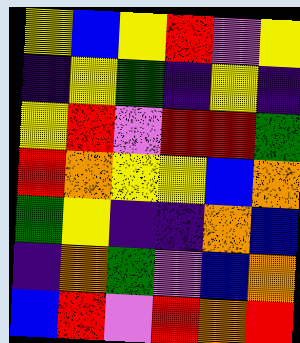[["yellow", "blue", "yellow", "red", "violet", "yellow"], ["indigo", "yellow", "green", "indigo", "yellow", "indigo"], ["yellow", "red", "violet", "red", "red", "green"], ["red", "orange", "yellow", "yellow", "blue", "orange"], ["green", "yellow", "indigo", "indigo", "orange", "blue"], ["indigo", "orange", "green", "violet", "blue", "orange"], ["blue", "red", "violet", "red", "orange", "red"]]